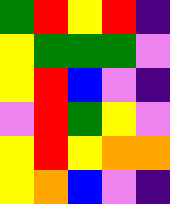[["green", "red", "yellow", "red", "indigo"], ["yellow", "green", "green", "green", "violet"], ["yellow", "red", "blue", "violet", "indigo"], ["violet", "red", "green", "yellow", "violet"], ["yellow", "red", "yellow", "orange", "orange"], ["yellow", "orange", "blue", "violet", "indigo"]]